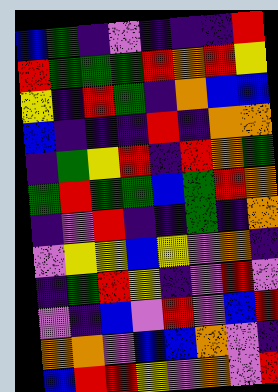[["blue", "green", "indigo", "violet", "indigo", "indigo", "indigo", "red"], ["red", "green", "green", "green", "red", "orange", "red", "yellow"], ["yellow", "indigo", "red", "green", "indigo", "orange", "blue", "blue"], ["blue", "indigo", "indigo", "indigo", "red", "indigo", "orange", "orange"], ["indigo", "green", "yellow", "red", "indigo", "red", "orange", "green"], ["green", "red", "green", "green", "blue", "green", "red", "orange"], ["indigo", "violet", "red", "indigo", "indigo", "green", "indigo", "orange"], ["violet", "yellow", "yellow", "blue", "yellow", "violet", "orange", "indigo"], ["indigo", "green", "red", "yellow", "indigo", "violet", "red", "violet"], ["violet", "indigo", "blue", "violet", "red", "violet", "blue", "red"], ["orange", "orange", "violet", "blue", "blue", "orange", "violet", "indigo"], ["blue", "red", "red", "yellow", "violet", "orange", "violet", "red"]]